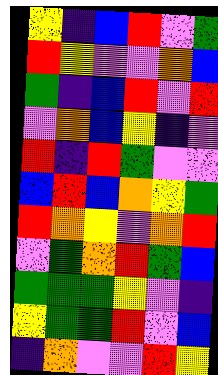[["yellow", "indigo", "blue", "red", "violet", "green"], ["red", "yellow", "violet", "violet", "orange", "blue"], ["green", "indigo", "blue", "red", "violet", "red"], ["violet", "orange", "blue", "yellow", "indigo", "violet"], ["red", "indigo", "red", "green", "violet", "violet"], ["blue", "red", "blue", "orange", "yellow", "green"], ["red", "orange", "yellow", "violet", "orange", "red"], ["violet", "green", "orange", "red", "green", "blue"], ["green", "green", "green", "yellow", "violet", "indigo"], ["yellow", "green", "green", "red", "violet", "blue"], ["indigo", "orange", "violet", "violet", "red", "yellow"]]